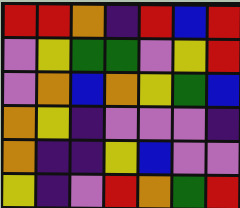[["red", "red", "orange", "indigo", "red", "blue", "red"], ["violet", "yellow", "green", "green", "violet", "yellow", "red"], ["violet", "orange", "blue", "orange", "yellow", "green", "blue"], ["orange", "yellow", "indigo", "violet", "violet", "violet", "indigo"], ["orange", "indigo", "indigo", "yellow", "blue", "violet", "violet"], ["yellow", "indigo", "violet", "red", "orange", "green", "red"]]